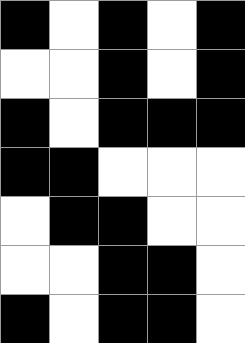[["black", "white", "black", "white", "black"], ["white", "white", "black", "white", "black"], ["black", "white", "black", "black", "black"], ["black", "black", "white", "white", "white"], ["white", "black", "black", "white", "white"], ["white", "white", "black", "black", "white"], ["black", "white", "black", "black", "white"]]